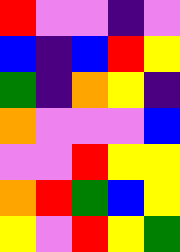[["red", "violet", "violet", "indigo", "violet"], ["blue", "indigo", "blue", "red", "yellow"], ["green", "indigo", "orange", "yellow", "indigo"], ["orange", "violet", "violet", "violet", "blue"], ["violet", "violet", "red", "yellow", "yellow"], ["orange", "red", "green", "blue", "yellow"], ["yellow", "violet", "red", "yellow", "green"]]